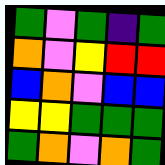[["green", "violet", "green", "indigo", "green"], ["orange", "violet", "yellow", "red", "red"], ["blue", "orange", "violet", "blue", "blue"], ["yellow", "yellow", "green", "green", "green"], ["green", "orange", "violet", "orange", "green"]]